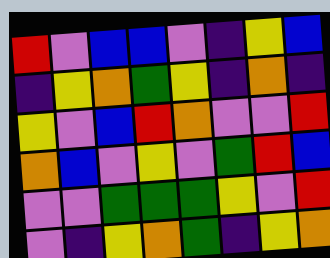[["red", "violet", "blue", "blue", "violet", "indigo", "yellow", "blue"], ["indigo", "yellow", "orange", "green", "yellow", "indigo", "orange", "indigo"], ["yellow", "violet", "blue", "red", "orange", "violet", "violet", "red"], ["orange", "blue", "violet", "yellow", "violet", "green", "red", "blue"], ["violet", "violet", "green", "green", "green", "yellow", "violet", "red"], ["violet", "indigo", "yellow", "orange", "green", "indigo", "yellow", "orange"]]